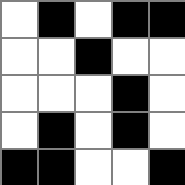[["white", "black", "white", "black", "black"], ["white", "white", "black", "white", "white"], ["white", "white", "white", "black", "white"], ["white", "black", "white", "black", "white"], ["black", "black", "white", "white", "black"]]